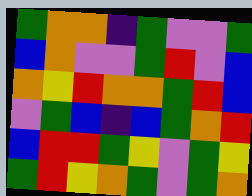[["green", "orange", "orange", "indigo", "green", "violet", "violet", "green"], ["blue", "orange", "violet", "violet", "green", "red", "violet", "blue"], ["orange", "yellow", "red", "orange", "orange", "green", "red", "blue"], ["violet", "green", "blue", "indigo", "blue", "green", "orange", "red"], ["blue", "red", "red", "green", "yellow", "violet", "green", "yellow"], ["green", "red", "yellow", "orange", "green", "violet", "green", "orange"]]